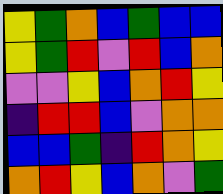[["yellow", "green", "orange", "blue", "green", "blue", "blue"], ["yellow", "green", "red", "violet", "red", "blue", "orange"], ["violet", "violet", "yellow", "blue", "orange", "red", "yellow"], ["indigo", "red", "red", "blue", "violet", "orange", "orange"], ["blue", "blue", "green", "indigo", "red", "orange", "yellow"], ["orange", "red", "yellow", "blue", "orange", "violet", "green"]]